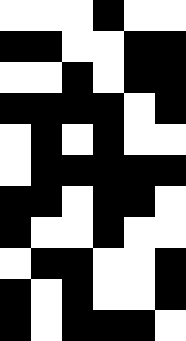[["white", "white", "white", "black", "white", "white"], ["black", "black", "white", "white", "black", "black"], ["white", "white", "black", "white", "black", "black"], ["black", "black", "black", "black", "white", "black"], ["white", "black", "white", "black", "white", "white"], ["white", "black", "black", "black", "black", "black"], ["black", "black", "white", "black", "black", "white"], ["black", "white", "white", "black", "white", "white"], ["white", "black", "black", "white", "white", "black"], ["black", "white", "black", "white", "white", "black"], ["black", "white", "black", "black", "black", "white"]]